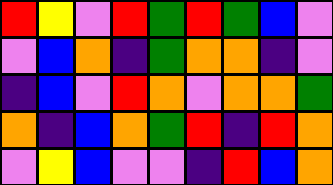[["red", "yellow", "violet", "red", "green", "red", "green", "blue", "violet"], ["violet", "blue", "orange", "indigo", "green", "orange", "orange", "indigo", "violet"], ["indigo", "blue", "violet", "red", "orange", "violet", "orange", "orange", "green"], ["orange", "indigo", "blue", "orange", "green", "red", "indigo", "red", "orange"], ["violet", "yellow", "blue", "violet", "violet", "indigo", "red", "blue", "orange"]]